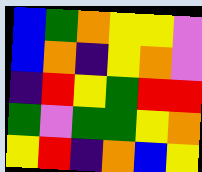[["blue", "green", "orange", "yellow", "yellow", "violet"], ["blue", "orange", "indigo", "yellow", "orange", "violet"], ["indigo", "red", "yellow", "green", "red", "red"], ["green", "violet", "green", "green", "yellow", "orange"], ["yellow", "red", "indigo", "orange", "blue", "yellow"]]